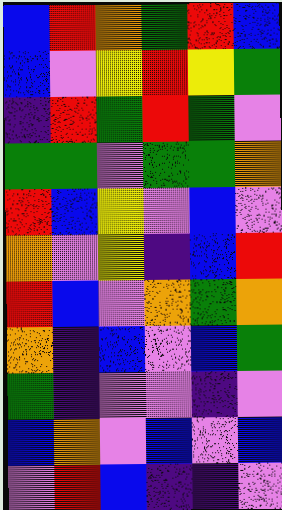[["blue", "red", "orange", "green", "red", "blue"], ["blue", "violet", "yellow", "red", "yellow", "green"], ["indigo", "red", "green", "red", "green", "violet"], ["green", "green", "violet", "green", "green", "orange"], ["red", "blue", "yellow", "violet", "blue", "violet"], ["orange", "violet", "yellow", "indigo", "blue", "red"], ["red", "blue", "violet", "orange", "green", "orange"], ["orange", "indigo", "blue", "violet", "blue", "green"], ["green", "indigo", "violet", "violet", "indigo", "violet"], ["blue", "orange", "violet", "blue", "violet", "blue"], ["violet", "red", "blue", "indigo", "indigo", "violet"]]